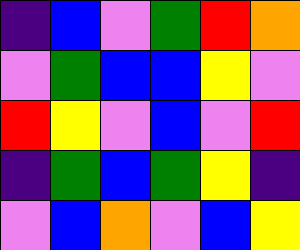[["indigo", "blue", "violet", "green", "red", "orange"], ["violet", "green", "blue", "blue", "yellow", "violet"], ["red", "yellow", "violet", "blue", "violet", "red"], ["indigo", "green", "blue", "green", "yellow", "indigo"], ["violet", "blue", "orange", "violet", "blue", "yellow"]]